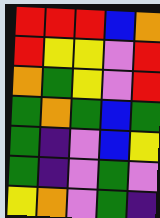[["red", "red", "red", "blue", "orange"], ["red", "yellow", "yellow", "violet", "red"], ["orange", "green", "yellow", "violet", "red"], ["green", "orange", "green", "blue", "green"], ["green", "indigo", "violet", "blue", "yellow"], ["green", "indigo", "violet", "green", "violet"], ["yellow", "orange", "violet", "green", "indigo"]]